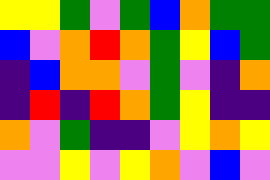[["yellow", "yellow", "green", "violet", "green", "blue", "orange", "green", "green"], ["blue", "violet", "orange", "red", "orange", "green", "yellow", "blue", "green"], ["indigo", "blue", "orange", "orange", "violet", "green", "violet", "indigo", "orange"], ["indigo", "red", "indigo", "red", "orange", "green", "yellow", "indigo", "indigo"], ["orange", "violet", "green", "indigo", "indigo", "violet", "yellow", "orange", "yellow"], ["violet", "violet", "yellow", "violet", "yellow", "orange", "violet", "blue", "violet"]]